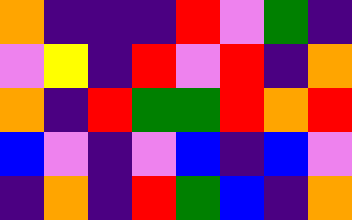[["orange", "indigo", "indigo", "indigo", "red", "violet", "green", "indigo"], ["violet", "yellow", "indigo", "red", "violet", "red", "indigo", "orange"], ["orange", "indigo", "red", "green", "green", "red", "orange", "red"], ["blue", "violet", "indigo", "violet", "blue", "indigo", "blue", "violet"], ["indigo", "orange", "indigo", "red", "green", "blue", "indigo", "orange"]]